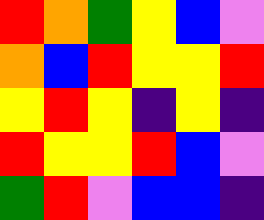[["red", "orange", "green", "yellow", "blue", "violet"], ["orange", "blue", "red", "yellow", "yellow", "red"], ["yellow", "red", "yellow", "indigo", "yellow", "indigo"], ["red", "yellow", "yellow", "red", "blue", "violet"], ["green", "red", "violet", "blue", "blue", "indigo"]]